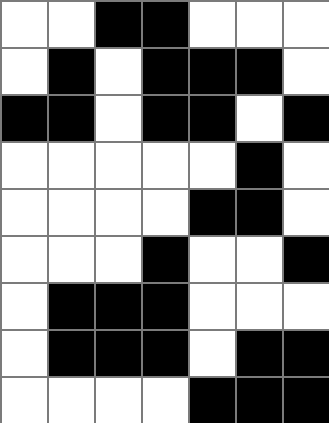[["white", "white", "black", "black", "white", "white", "white"], ["white", "black", "white", "black", "black", "black", "white"], ["black", "black", "white", "black", "black", "white", "black"], ["white", "white", "white", "white", "white", "black", "white"], ["white", "white", "white", "white", "black", "black", "white"], ["white", "white", "white", "black", "white", "white", "black"], ["white", "black", "black", "black", "white", "white", "white"], ["white", "black", "black", "black", "white", "black", "black"], ["white", "white", "white", "white", "black", "black", "black"]]